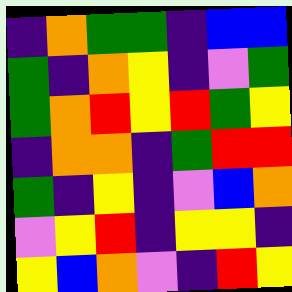[["indigo", "orange", "green", "green", "indigo", "blue", "blue"], ["green", "indigo", "orange", "yellow", "indigo", "violet", "green"], ["green", "orange", "red", "yellow", "red", "green", "yellow"], ["indigo", "orange", "orange", "indigo", "green", "red", "red"], ["green", "indigo", "yellow", "indigo", "violet", "blue", "orange"], ["violet", "yellow", "red", "indigo", "yellow", "yellow", "indigo"], ["yellow", "blue", "orange", "violet", "indigo", "red", "yellow"]]